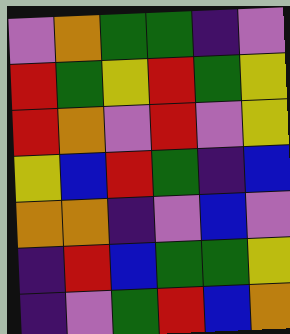[["violet", "orange", "green", "green", "indigo", "violet"], ["red", "green", "yellow", "red", "green", "yellow"], ["red", "orange", "violet", "red", "violet", "yellow"], ["yellow", "blue", "red", "green", "indigo", "blue"], ["orange", "orange", "indigo", "violet", "blue", "violet"], ["indigo", "red", "blue", "green", "green", "yellow"], ["indigo", "violet", "green", "red", "blue", "orange"]]